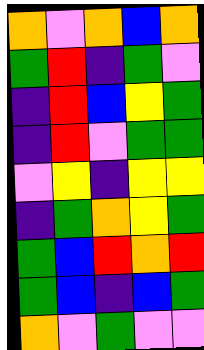[["orange", "violet", "orange", "blue", "orange"], ["green", "red", "indigo", "green", "violet"], ["indigo", "red", "blue", "yellow", "green"], ["indigo", "red", "violet", "green", "green"], ["violet", "yellow", "indigo", "yellow", "yellow"], ["indigo", "green", "orange", "yellow", "green"], ["green", "blue", "red", "orange", "red"], ["green", "blue", "indigo", "blue", "green"], ["orange", "violet", "green", "violet", "violet"]]